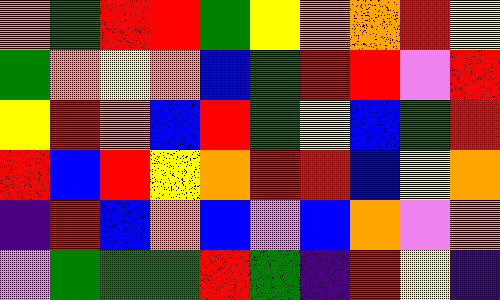[["orange", "green", "red", "red", "green", "yellow", "orange", "orange", "red", "yellow"], ["green", "orange", "yellow", "orange", "blue", "green", "red", "red", "violet", "red"], ["yellow", "red", "orange", "blue", "red", "green", "yellow", "blue", "green", "red"], ["red", "blue", "red", "yellow", "orange", "red", "red", "blue", "yellow", "orange"], ["indigo", "red", "blue", "orange", "blue", "violet", "blue", "orange", "violet", "orange"], ["violet", "green", "green", "green", "red", "green", "indigo", "red", "yellow", "indigo"]]